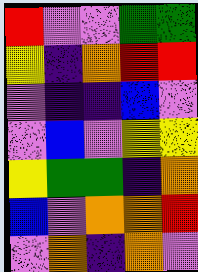[["red", "violet", "violet", "green", "green"], ["yellow", "indigo", "orange", "red", "red"], ["violet", "indigo", "indigo", "blue", "violet"], ["violet", "blue", "violet", "yellow", "yellow"], ["yellow", "green", "green", "indigo", "orange"], ["blue", "violet", "orange", "orange", "red"], ["violet", "orange", "indigo", "orange", "violet"]]